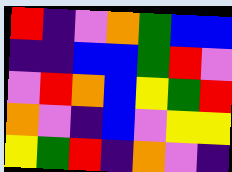[["red", "indigo", "violet", "orange", "green", "blue", "blue"], ["indigo", "indigo", "blue", "blue", "green", "red", "violet"], ["violet", "red", "orange", "blue", "yellow", "green", "red"], ["orange", "violet", "indigo", "blue", "violet", "yellow", "yellow"], ["yellow", "green", "red", "indigo", "orange", "violet", "indigo"]]